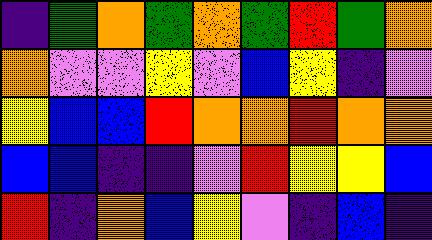[["indigo", "green", "orange", "green", "orange", "green", "red", "green", "orange"], ["orange", "violet", "violet", "yellow", "violet", "blue", "yellow", "indigo", "violet"], ["yellow", "blue", "blue", "red", "orange", "orange", "red", "orange", "orange"], ["blue", "blue", "indigo", "indigo", "violet", "red", "yellow", "yellow", "blue"], ["red", "indigo", "orange", "blue", "yellow", "violet", "indigo", "blue", "indigo"]]